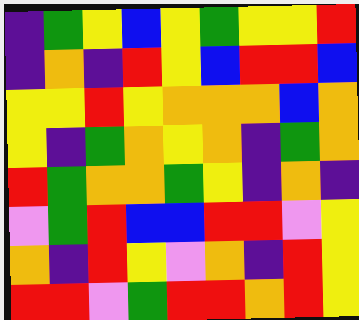[["indigo", "green", "yellow", "blue", "yellow", "green", "yellow", "yellow", "red"], ["indigo", "orange", "indigo", "red", "yellow", "blue", "red", "red", "blue"], ["yellow", "yellow", "red", "yellow", "orange", "orange", "orange", "blue", "orange"], ["yellow", "indigo", "green", "orange", "yellow", "orange", "indigo", "green", "orange"], ["red", "green", "orange", "orange", "green", "yellow", "indigo", "orange", "indigo"], ["violet", "green", "red", "blue", "blue", "red", "red", "violet", "yellow"], ["orange", "indigo", "red", "yellow", "violet", "orange", "indigo", "red", "yellow"], ["red", "red", "violet", "green", "red", "red", "orange", "red", "yellow"]]